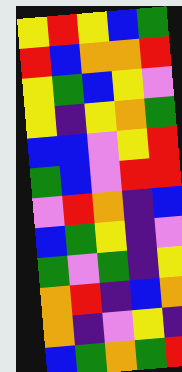[["yellow", "red", "yellow", "blue", "green"], ["red", "blue", "orange", "orange", "red"], ["yellow", "green", "blue", "yellow", "violet"], ["yellow", "indigo", "yellow", "orange", "green"], ["blue", "blue", "violet", "yellow", "red"], ["green", "blue", "violet", "red", "red"], ["violet", "red", "orange", "indigo", "blue"], ["blue", "green", "yellow", "indigo", "violet"], ["green", "violet", "green", "indigo", "yellow"], ["orange", "red", "indigo", "blue", "orange"], ["orange", "indigo", "violet", "yellow", "indigo"], ["blue", "green", "orange", "green", "red"]]